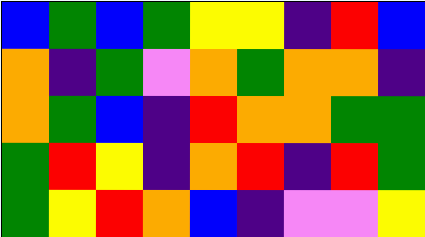[["blue", "green", "blue", "green", "yellow", "yellow", "indigo", "red", "blue"], ["orange", "indigo", "green", "violet", "orange", "green", "orange", "orange", "indigo"], ["orange", "green", "blue", "indigo", "red", "orange", "orange", "green", "green"], ["green", "red", "yellow", "indigo", "orange", "red", "indigo", "red", "green"], ["green", "yellow", "red", "orange", "blue", "indigo", "violet", "violet", "yellow"]]